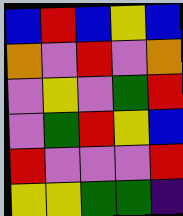[["blue", "red", "blue", "yellow", "blue"], ["orange", "violet", "red", "violet", "orange"], ["violet", "yellow", "violet", "green", "red"], ["violet", "green", "red", "yellow", "blue"], ["red", "violet", "violet", "violet", "red"], ["yellow", "yellow", "green", "green", "indigo"]]